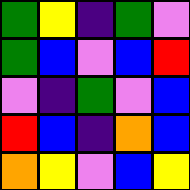[["green", "yellow", "indigo", "green", "violet"], ["green", "blue", "violet", "blue", "red"], ["violet", "indigo", "green", "violet", "blue"], ["red", "blue", "indigo", "orange", "blue"], ["orange", "yellow", "violet", "blue", "yellow"]]